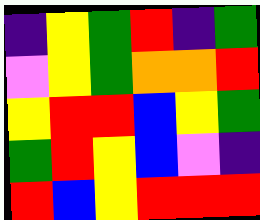[["indigo", "yellow", "green", "red", "indigo", "green"], ["violet", "yellow", "green", "orange", "orange", "red"], ["yellow", "red", "red", "blue", "yellow", "green"], ["green", "red", "yellow", "blue", "violet", "indigo"], ["red", "blue", "yellow", "red", "red", "red"]]